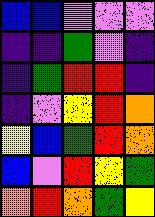[["blue", "blue", "violet", "violet", "violet"], ["indigo", "indigo", "green", "violet", "indigo"], ["indigo", "green", "red", "red", "indigo"], ["indigo", "violet", "yellow", "red", "orange"], ["yellow", "blue", "green", "red", "orange"], ["blue", "violet", "red", "yellow", "green"], ["orange", "red", "orange", "green", "yellow"]]